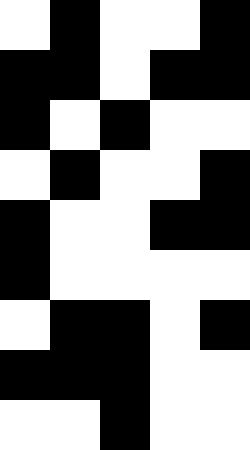[["white", "black", "white", "white", "black"], ["black", "black", "white", "black", "black"], ["black", "white", "black", "white", "white"], ["white", "black", "white", "white", "black"], ["black", "white", "white", "black", "black"], ["black", "white", "white", "white", "white"], ["white", "black", "black", "white", "black"], ["black", "black", "black", "white", "white"], ["white", "white", "black", "white", "white"]]